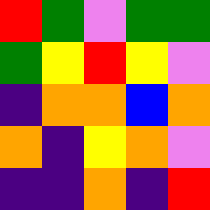[["red", "green", "violet", "green", "green"], ["green", "yellow", "red", "yellow", "violet"], ["indigo", "orange", "orange", "blue", "orange"], ["orange", "indigo", "yellow", "orange", "violet"], ["indigo", "indigo", "orange", "indigo", "red"]]